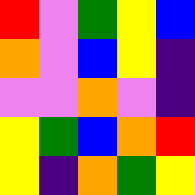[["red", "violet", "green", "yellow", "blue"], ["orange", "violet", "blue", "yellow", "indigo"], ["violet", "violet", "orange", "violet", "indigo"], ["yellow", "green", "blue", "orange", "red"], ["yellow", "indigo", "orange", "green", "yellow"]]